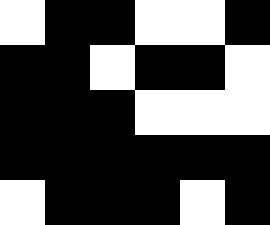[["white", "black", "black", "white", "white", "black"], ["black", "black", "white", "black", "black", "white"], ["black", "black", "black", "white", "white", "white"], ["black", "black", "black", "black", "black", "black"], ["white", "black", "black", "black", "white", "black"]]